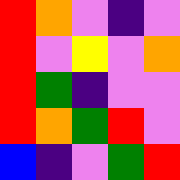[["red", "orange", "violet", "indigo", "violet"], ["red", "violet", "yellow", "violet", "orange"], ["red", "green", "indigo", "violet", "violet"], ["red", "orange", "green", "red", "violet"], ["blue", "indigo", "violet", "green", "red"]]